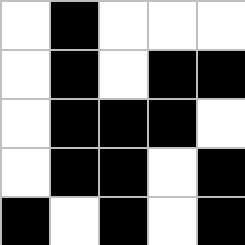[["white", "black", "white", "white", "white"], ["white", "black", "white", "black", "black"], ["white", "black", "black", "black", "white"], ["white", "black", "black", "white", "black"], ["black", "white", "black", "white", "black"]]